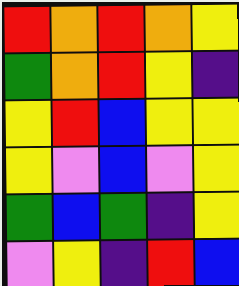[["red", "orange", "red", "orange", "yellow"], ["green", "orange", "red", "yellow", "indigo"], ["yellow", "red", "blue", "yellow", "yellow"], ["yellow", "violet", "blue", "violet", "yellow"], ["green", "blue", "green", "indigo", "yellow"], ["violet", "yellow", "indigo", "red", "blue"]]